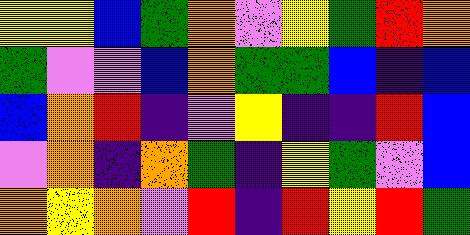[["yellow", "yellow", "blue", "green", "orange", "violet", "yellow", "green", "red", "orange"], ["green", "violet", "violet", "blue", "orange", "green", "green", "blue", "indigo", "blue"], ["blue", "orange", "red", "indigo", "violet", "yellow", "indigo", "indigo", "red", "blue"], ["violet", "orange", "indigo", "orange", "green", "indigo", "yellow", "green", "violet", "blue"], ["orange", "yellow", "orange", "violet", "red", "indigo", "red", "yellow", "red", "green"]]